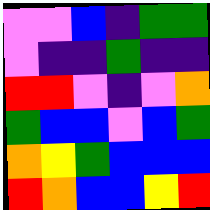[["violet", "violet", "blue", "indigo", "green", "green"], ["violet", "indigo", "indigo", "green", "indigo", "indigo"], ["red", "red", "violet", "indigo", "violet", "orange"], ["green", "blue", "blue", "violet", "blue", "green"], ["orange", "yellow", "green", "blue", "blue", "blue"], ["red", "orange", "blue", "blue", "yellow", "red"]]